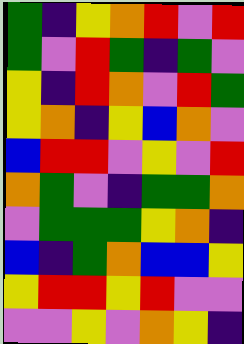[["green", "indigo", "yellow", "orange", "red", "violet", "red"], ["green", "violet", "red", "green", "indigo", "green", "violet"], ["yellow", "indigo", "red", "orange", "violet", "red", "green"], ["yellow", "orange", "indigo", "yellow", "blue", "orange", "violet"], ["blue", "red", "red", "violet", "yellow", "violet", "red"], ["orange", "green", "violet", "indigo", "green", "green", "orange"], ["violet", "green", "green", "green", "yellow", "orange", "indigo"], ["blue", "indigo", "green", "orange", "blue", "blue", "yellow"], ["yellow", "red", "red", "yellow", "red", "violet", "violet"], ["violet", "violet", "yellow", "violet", "orange", "yellow", "indigo"]]